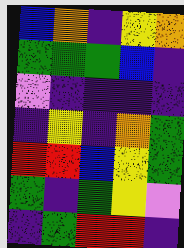[["blue", "orange", "indigo", "yellow", "orange"], ["green", "green", "green", "blue", "indigo"], ["violet", "indigo", "indigo", "indigo", "indigo"], ["indigo", "yellow", "indigo", "orange", "green"], ["red", "red", "blue", "yellow", "green"], ["green", "indigo", "green", "yellow", "violet"], ["indigo", "green", "red", "red", "indigo"]]